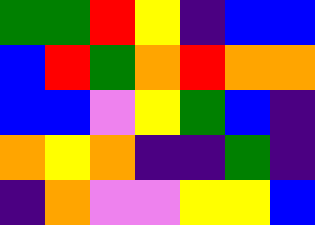[["green", "green", "red", "yellow", "indigo", "blue", "blue"], ["blue", "red", "green", "orange", "red", "orange", "orange"], ["blue", "blue", "violet", "yellow", "green", "blue", "indigo"], ["orange", "yellow", "orange", "indigo", "indigo", "green", "indigo"], ["indigo", "orange", "violet", "violet", "yellow", "yellow", "blue"]]